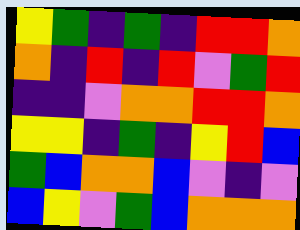[["yellow", "green", "indigo", "green", "indigo", "red", "red", "orange"], ["orange", "indigo", "red", "indigo", "red", "violet", "green", "red"], ["indigo", "indigo", "violet", "orange", "orange", "red", "red", "orange"], ["yellow", "yellow", "indigo", "green", "indigo", "yellow", "red", "blue"], ["green", "blue", "orange", "orange", "blue", "violet", "indigo", "violet"], ["blue", "yellow", "violet", "green", "blue", "orange", "orange", "orange"]]